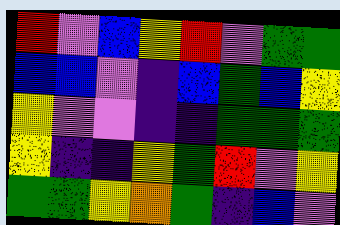[["red", "violet", "blue", "yellow", "red", "violet", "green", "green"], ["blue", "blue", "violet", "indigo", "blue", "green", "blue", "yellow"], ["yellow", "violet", "violet", "indigo", "indigo", "green", "green", "green"], ["yellow", "indigo", "indigo", "yellow", "green", "red", "violet", "yellow"], ["green", "green", "yellow", "orange", "green", "indigo", "blue", "violet"]]